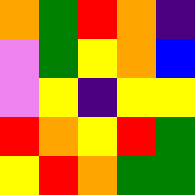[["orange", "green", "red", "orange", "indigo"], ["violet", "green", "yellow", "orange", "blue"], ["violet", "yellow", "indigo", "yellow", "yellow"], ["red", "orange", "yellow", "red", "green"], ["yellow", "red", "orange", "green", "green"]]